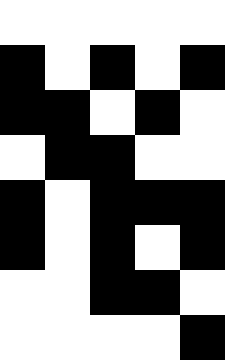[["white", "white", "white", "white", "white"], ["black", "white", "black", "white", "black"], ["black", "black", "white", "black", "white"], ["white", "black", "black", "white", "white"], ["black", "white", "black", "black", "black"], ["black", "white", "black", "white", "black"], ["white", "white", "black", "black", "white"], ["white", "white", "white", "white", "black"]]